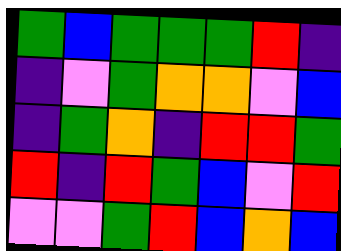[["green", "blue", "green", "green", "green", "red", "indigo"], ["indigo", "violet", "green", "orange", "orange", "violet", "blue"], ["indigo", "green", "orange", "indigo", "red", "red", "green"], ["red", "indigo", "red", "green", "blue", "violet", "red"], ["violet", "violet", "green", "red", "blue", "orange", "blue"]]